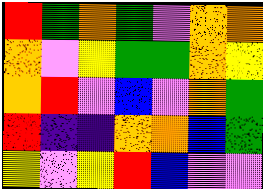[["red", "green", "orange", "green", "violet", "orange", "orange"], ["orange", "violet", "yellow", "green", "green", "orange", "yellow"], ["orange", "red", "violet", "blue", "violet", "orange", "green"], ["red", "indigo", "indigo", "orange", "orange", "blue", "green"], ["yellow", "violet", "yellow", "red", "blue", "violet", "violet"]]